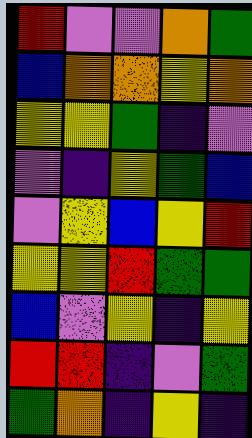[["red", "violet", "violet", "orange", "green"], ["blue", "orange", "orange", "yellow", "orange"], ["yellow", "yellow", "green", "indigo", "violet"], ["violet", "indigo", "yellow", "green", "blue"], ["violet", "yellow", "blue", "yellow", "red"], ["yellow", "yellow", "red", "green", "green"], ["blue", "violet", "yellow", "indigo", "yellow"], ["red", "red", "indigo", "violet", "green"], ["green", "orange", "indigo", "yellow", "indigo"]]